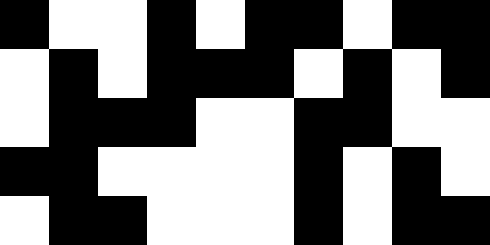[["black", "white", "white", "black", "white", "black", "black", "white", "black", "black"], ["white", "black", "white", "black", "black", "black", "white", "black", "white", "black"], ["white", "black", "black", "black", "white", "white", "black", "black", "white", "white"], ["black", "black", "white", "white", "white", "white", "black", "white", "black", "white"], ["white", "black", "black", "white", "white", "white", "black", "white", "black", "black"]]